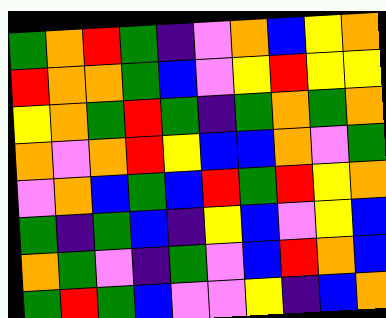[["green", "orange", "red", "green", "indigo", "violet", "orange", "blue", "yellow", "orange"], ["red", "orange", "orange", "green", "blue", "violet", "yellow", "red", "yellow", "yellow"], ["yellow", "orange", "green", "red", "green", "indigo", "green", "orange", "green", "orange"], ["orange", "violet", "orange", "red", "yellow", "blue", "blue", "orange", "violet", "green"], ["violet", "orange", "blue", "green", "blue", "red", "green", "red", "yellow", "orange"], ["green", "indigo", "green", "blue", "indigo", "yellow", "blue", "violet", "yellow", "blue"], ["orange", "green", "violet", "indigo", "green", "violet", "blue", "red", "orange", "blue"], ["green", "red", "green", "blue", "violet", "violet", "yellow", "indigo", "blue", "orange"]]